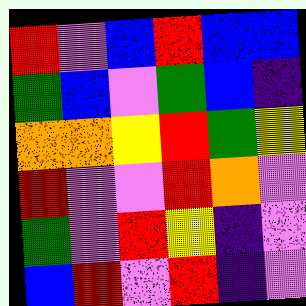[["red", "violet", "blue", "red", "blue", "blue"], ["green", "blue", "violet", "green", "blue", "indigo"], ["orange", "orange", "yellow", "red", "green", "yellow"], ["red", "violet", "violet", "red", "orange", "violet"], ["green", "violet", "red", "yellow", "indigo", "violet"], ["blue", "red", "violet", "red", "indigo", "violet"]]